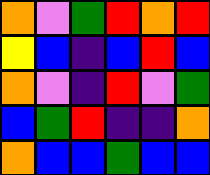[["orange", "violet", "green", "red", "orange", "red"], ["yellow", "blue", "indigo", "blue", "red", "blue"], ["orange", "violet", "indigo", "red", "violet", "green"], ["blue", "green", "red", "indigo", "indigo", "orange"], ["orange", "blue", "blue", "green", "blue", "blue"]]